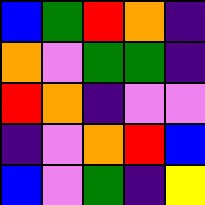[["blue", "green", "red", "orange", "indigo"], ["orange", "violet", "green", "green", "indigo"], ["red", "orange", "indigo", "violet", "violet"], ["indigo", "violet", "orange", "red", "blue"], ["blue", "violet", "green", "indigo", "yellow"]]